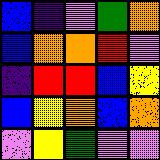[["blue", "indigo", "violet", "green", "orange"], ["blue", "orange", "orange", "red", "violet"], ["indigo", "red", "red", "blue", "yellow"], ["blue", "yellow", "orange", "blue", "orange"], ["violet", "yellow", "green", "violet", "violet"]]